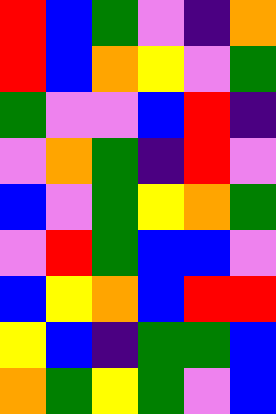[["red", "blue", "green", "violet", "indigo", "orange"], ["red", "blue", "orange", "yellow", "violet", "green"], ["green", "violet", "violet", "blue", "red", "indigo"], ["violet", "orange", "green", "indigo", "red", "violet"], ["blue", "violet", "green", "yellow", "orange", "green"], ["violet", "red", "green", "blue", "blue", "violet"], ["blue", "yellow", "orange", "blue", "red", "red"], ["yellow", "blue", "indigo", "green", "green", "blue"], ["orange", "green", "yellow", "green", "violet", "blue"]]